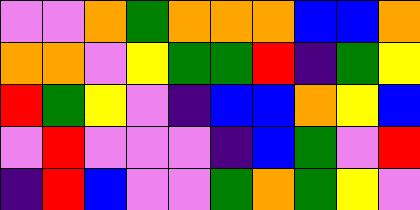[["violet", "violet", "orange", "green", "orange", "orange", "orange", "blue", "blue", "orange"], ["orange", "orange", "violet", "yellow", "green", "green", "red", "indigo", "green", "yellow"], ["red", "green", "yellow", "violet", "indigo", "blue", "blue", "orange", "yellow", "blue"], ["violet", "red", "violet", "violet", "violet", "indigo", "blue", "green", "violet", "red"], ["indigo", "red", "blue", "violet", "violet", "green", "orange", "green", "yellow", "violet"]]